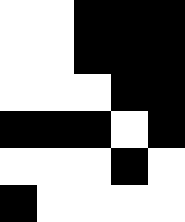[["white", "white", "black", "black", "black"], ["white", "white", "black", "black", "black"], ["white", "white", "white", "black", "black"], ["black", "black", "black", "white", "black"], ["white", "white", "white", "black", "white"], ["black", "white", "white", "white", "white"]]